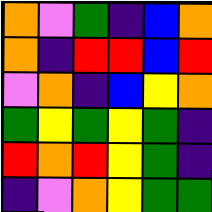[["orange", "violet", "green", "indigo", "blue", "orange"], ["orange", "indigo", "red", "red", "blue", "red"], ["violet", "orange", "indigo", "blue", "yellow", "orange"], ["green", "yellow", "green", "yellow", "green", "indigo"], ["red", "orange", "red", "yellow", "green", "indigo"], ["indigo", "violet", "orange", "yellow", "green", "green"]]